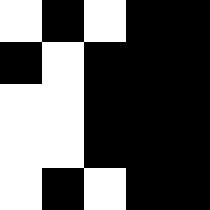[["white", "black", "white", "black", "black"], ["black", "white", "black", "black", "black"], ["white", "white", "black", "black", "black"], ["white", "white", "black", "black", "black"], ["white", "black", "white", "black", "black"]]